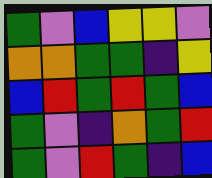[["green", "violet", "blue", "yellow", "yellow", "violet"], ["orange", "orange", "green", "green", "indigo", "yellow"], ["blue", "red", "green", "red", "green", "blue"], ["green", "violet", "indigo", "orange", "green", "red"], ["green", "violet", "red", "green", "indigo", "blue"]]